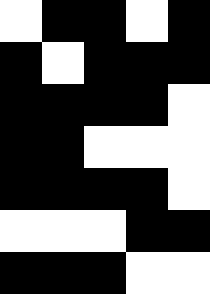[["white", "black", "black", "white", "black"], ["black", "white", "black", "black", "black"], ["black", "black", "black", "black", "white"], ["black", "black", "white", "white", "white"], ["black", "black", "black", "black", "white"], ["white", "white", "white", "black", "black"], ["black", "black", "black", "white", "white"]]